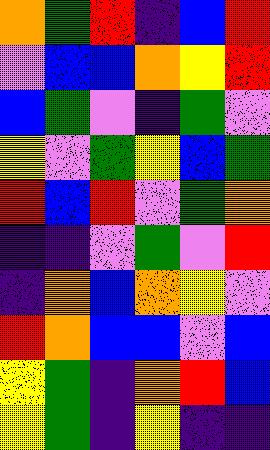[["orange", "green", "red", "indigo", "blue", "red"], ["violet", "blue", "blue", "orange", "yellow", "red"], ["blue", "green", "violet", "indigo", "green", "violet"], ["yellow", "violet", "green", "yellow", "blue", "green"], ["red", "blue", "red", "violet", "green", "orange"], ["indigo", "indigo", "violet", "green", "violet", "red"], ["indigo", "orange", "blue", "orange", "yellow", "violet"], ["red", "orange", "blue", "blue", "violet", "blue"], ["yellow", "green", "indigo", "orange", "red", "blue"], ["yellow", "green", "indigo", "yellow", "indigo", "indigo"]]